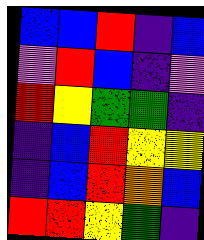[["blue", "blue", "red", "indigo", "blue"], ["violet", "red", "blue", "indigo", "violet"], ["red", "yellow", "green", "green", "indigo"], ["indigo", "blue", "red", "yellow", "yellow"], ["indigo", "blue", "red", "orange", "blue"], ["red", "red", "yellow", "green", "indigo"]]